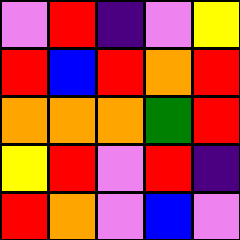[["violet", "red", "indigo", "violet", "yellow"], ["red", "blue", "red", "orange", "red"], ["orange", "orange", "orange", "green", "red"], ["yellow", "red", "violet", "red", "indigo"], ["red", "orange", "violet", "blue", "violet"]]